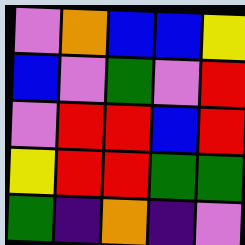[["violet", "orange", "blue", "blue", "yellow"], ["blue", "violet", "green", "violet", "red"], ["violet", "red", "red", "blue", "red"], ["yellow", "red", "red", "green", "green"], ["green", "indigo", "orange", "indigo", "violet"]]